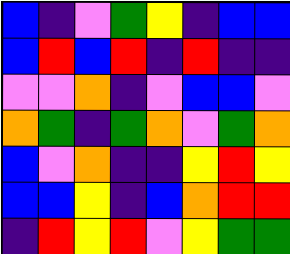[["blue", "indigo", "violet", "green", "yellow", "indigo", "blue", "blue"], ["blue", "red", "blue", "red", "indigo", "red", "indigo", "indigo"], ["violet", "violet", "orange", "indigo", "violet", "blue", "blue", "violet"], ["orange", "green", "indigo", "green", "orange", "violet", "green", "orange"], ["blue", "violet", "orange", "indigo", "indigo", "yellow", "red", "yellow"], ["blue", "blue", "yellow", "indigo", "blue", "orange", "red", "red"], ["indigo", "red", "yellow", "red", "violet", "yellow", "green", "green"]]